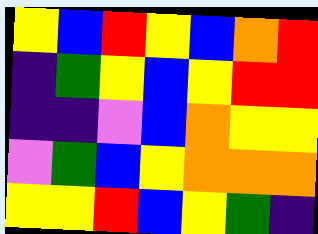[["yellow", "blue", "red", "yellow", "blue", "orange", "red"], ["indigo", "green", "yellow", "blue", "yellow", "red", "red"], ["indigo", "indigo", "violet", "blue", "orange", "yellow", "yellow"], ["violet", "green", "blue", "yellow", "orange", "orange", "orange"], ["yellow", "yellow", "red", "blue", "yellow", "green", "indigo"]]